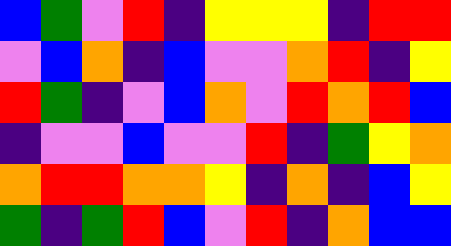[["blue", "green", "violet", "red", "indigo", "yellow", "yellow", "yellow", "indigo", "red", "red"], ["violet", "blue", "orange", "indigo", "blue", "violet", "violet", "orange", "red", "indigo", "yellow"], ["red", "green", "indigo", "violet", "blue", "orange", "violet", "red", "orange", "red", "blue"], ["indigo", "violet", "violet", "blue", "violet", "violet", "red", "indigo", "green", "yellow", "orange"], ["orange", "red", "red", "orange", "orange", "yellow", "indigo", "orange", "indigo", "blue", "yellow"], ["green", "indigo", "green", "red", "blue", "violet", "red", "indigo", "orange", "blue", "blue"]]